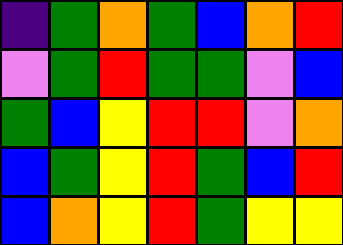[["indigo", "green", "orange", "green", "blue", "orange", "red"], ["violet", "green", "red", "green", "green", "violet", "blue"], ["green", "blue", "yellow", "red", "red", "violet", "orange"], ["blue", "green", "yellow", "red", "green", "blue", "red"], ["blue", "orange", "yellow", "red", "green", "yellow", "yellow"]]